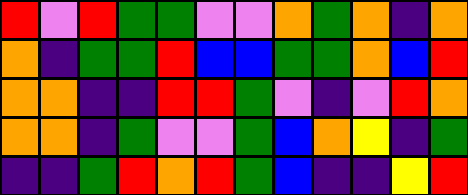[["red", "violet", "red", "green", "green", "violet", "violet", "orange", "green", "orange", "indigo", "orange"], ["orange", "indigo", "green", "green", "red", "blue", "blue", "green", "green", "orange", "blue", "red"], ["orange", "orange", "indigo", "indigo", "red", "red", "green", "violet", "indigo", "violet", "red", "orange"], ["orange", "orange", "indigo", "green", "violet", "violet", "green", "blue", "orange", "yellow", "indigo", "green"], ["indigo", "indigo", "green", "red", "orange", "red", "green", "blue", "indigo", "indigo", "yellow", "red"]]